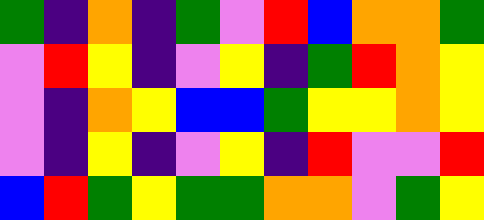[["green", "indigo", "orange", "indigo", "green", "violet", "red", "blue", "orange", "orange", "green"], ["violet", "red", "yellow", "indigo", "violet", "yellow", "indigo", "green", "red", "orange", "yellow"], ["violet", "indigo", "orange", "yellow", "blue", "blue", "green", "yellow", "yellow", "orange", "yellow"], ["violet", "indigo", "yellow", "indigo", "violet", "yellow", "indigo", "red", "violet", "violet", "red"], ["blue", "red", "green", "yellow", "green", "green", "orange", "orange", "violet", "green", "yellow"]]